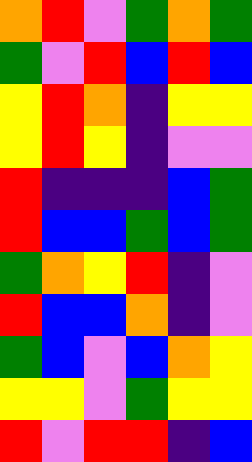[["orange", "red", "violet", "green", "orange", "green"], ["green", "violet", "red", "blue", "red", "blue"], ["yellow", "red", "orange", "indigo", "yellow", "yellow"], ["yellow", "red", "yellow", "indigo", "violet", "violet"], ["red", "indigo", "indigo", "indigo", "blue", "green"], ["red", "blue", "blue", "green", "blue", "green"], ["green", "orange", "yellow", "red", "indigo", "violet"], ["red", "blue", "blue", "orange", "indigo", "violet"], ["green", "blue", "violet", "blue", "orange", "yellow"], ["yellow", "yellow", "violet", "green", "yellow", "yellow"], ["red", "violet", "red", "red", "indigo", "blue"]]